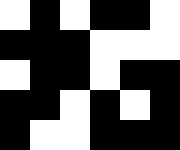[["white", "black", "white", "black", "black", "white"], ["black", "black", "black", "white", "white", "white"], ["white", "black", "black", "white", "black", "black"], ["black", "black", "white", "black", "white", "black"], ["black", "white", "white", "black", "black", "black"]]